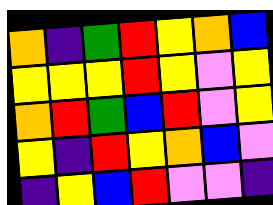[["orange", "indigo", "green", "red", "yellow", "orange", "blue"], ["yellow", "yellow", "yellow", "red", "yellow", "violet", "yellow"], ["orange", "red", "green", "blue", "red", "violet", "yellow"], ["yellow", "indigo", "red", "yellow", "orange", "blue", "violet"], ["indigo", "yellow", "blue", "red", "violet", "violet", "indigo"]]